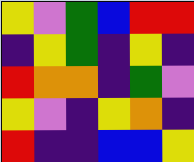[["yellow", "violet", "green", "blue", "red", "red"], ["indigo", "yellow", "green", "indigo", "yellow", "indigo"], ["red", "orange", "orange", "indigo", "green", "violet"], ["yellow", "violet", "indigo", "yellow", "orange", "indigo"], ["red", "indigo", "indigo", "blue", "blue", "yellow"]]